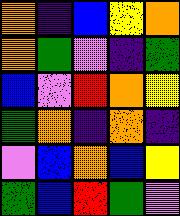[["orange", "indigo", "blue", "yellow", "orange"], ["orange", "green", "violet", "indigo", "green"], ["blue", "violet", "red", "orange", "yellow"], ["green", "orange", "indigo", "orange", "indigo"], ["violet", "blue", "orange", "blue", "yellow"], ["green", "blue", "red", "green", "violet"]]